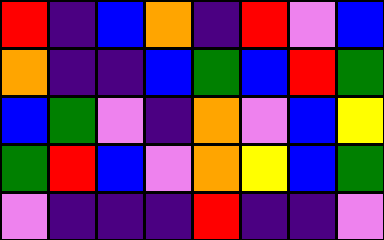[["red", "indigo", "blue", "orange", "indigo", "red", "violet", "blue"], ["orange", "indigo", "indigo", "blue", "green", "blue", "red", "green"], ["blue", "green", "violet", "indigo", "orange", "violet", "blue", "yellow"], ["green", "red", "blue", "violet", "orange", "yellow", "blue", "green"], ["violet", "indigo", "indigo", "indigo", "red", "indigo", "indigo", "violet"]]